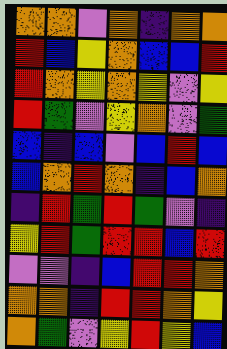[["orange", "orange", "violet", "orange", "indigo", "orange", "orange"], ["red", "blue", "yellow", "orange", "blue", "blue", "red"], ["red", "orange", "yellow", "orange", "yellow", "violet", "yellow"], ["red", "green", "violet", "yellow", "orange", "violet", "green"], ["blue", "indigo", "blue", "violet", "blue", "red", "blue"], ["blue", "orange", "red", "orange", "indigo", "blue", "orange"], ["indigo", "red", "green", "red", "green", "violet", "indigo"], ["yellow", "red", "green", "red", "red", "blue", "red"], ["violet", "violet", "indigo", "blue", "red", "red", "orange"], ["orange", "orange", "indigo", "red", "red", "orange", "yellow"], ["orange", "green", "violet", "yellow", "red", "yellow", "blue"]]